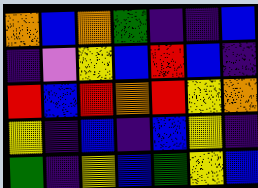[["orange", "blue", "orange", "green", "indigo", "indigo", "blue"], ["indigo", "violet", "yellow", "blue", "red", "blue", "indigo"], ["red", "blue", "red", "orange", "red", "yellow", "orange"], ["yellow", "indigo", "blue", "indigo", "blue", "yellow", "indigo"], ["green", "indigo", "yellow", "blue", "green", "yellow", "blue"]]